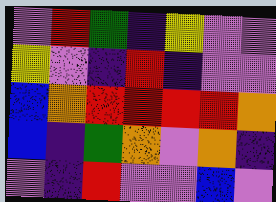[["violet", "red", "green", "indigo", "yellow", "violet", "violet"], ["yellow", "violet", "indigo", "red", "indigo", "violet", "violet"], ["blue", "orange", "red", "red", "red", "red", "orange"], ["blue", "indigo", "green", "orange", "violet", "orange", "indigo"], ["violet", "indigo", "red", "violet", "violet", "blue", "violet"]]